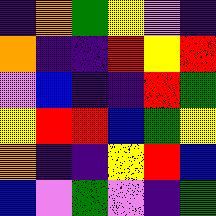[["indigo", "orange", "green", "yellow", "violet", "indigo"], ["orange", "indigo", "indigo", "red", "yellow", "red"], ["violet", "blue", "indigo", "indigo", "red", "green"], ["yellow", "red", "red", "blue", "green", "yellow"], ["orange", "indigo", "indigo", "yellow", "red", "blue"], ["blue", "violet", "green", "violet", "indigo", "green"]]